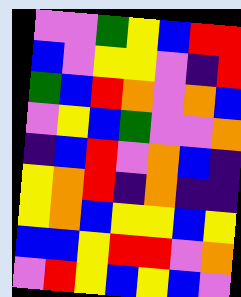[["violet", "violet", "green", "yellow", "blue", "red", "red"], ["blue", "violet", "yellow", "yellow", "violet", "indigo", "red"], ["green", "blue", "red", "orange", "violet", "orange", "blue"], ["violet", "yellow", "blue", "green", "violet", "violet", "orange"], ["indigo", "blue", "red", "violet", "orange", "blue", "indigo"], ["yellow", "orange", "red", "indigo", "orange", "indigo", "indigo"], ["yellow", "orange", "blue", "yellow", "yellow", "blue", "yellow"], ["blue", "blue", "yellow", "red", "red", "violet", "orange"], ["violet", "red", "yellow", "blue", "yellow", "blue", "violet"]]